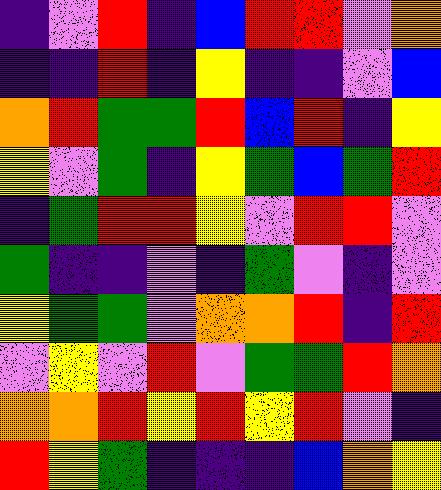[["indigo", "violet", "red", "indigo", "blue", "red", "red", "violet", "orange"], ["indigo", "indigo", "red", "indigo", "yellow", "indigo", "indigo", "violet", "blue"], ["orange", "red", "green", "green", "red", "blue", "red", "indigo", "yellow"], ["yellow", "violet", "green", "indigo", "yellow", "green", "blue", "green", "red"], ["indigo", "green", "red", "red", "yellow", "violet", "red", "red", "violet"], ["green", "indigo", "indigo", "violet", "indigo", "green", "violet", "indigo", "violet"], ["yellow", "green", "green", "violet", "orange", "orange", "red", "indigo", "red"], ["violet", "yellow", "violet", "red", "violet", "green", "green", "red", "orange"], ["orange", "orange", "red", "yellow", "red", "yellow", "red", "violet", "indigo"], ["red", "yellow", "green", "indigo", "indigo", "indigo", "blue", "orange", "yellow"]]